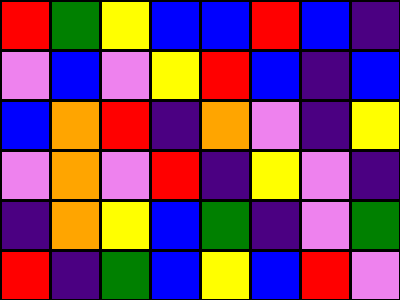[["red", "green", "yellow", "blue", "blue", "red", "blue", "indigo"], ["violet", "blue", "violet", "yellow", "red", "blue", "indigo", "blue"], ["blue", "orange", "red", "indigo", "orange", "violet", "indigo", "yellow"], ["violet", "orange", "violet", "red", "indigo", "yellow", "violet", "indigo"], ["indigo", "orange", "yellow", "blue", "green", "indigo", "violet", "green"], ["red", "indigo", "green", "blue", "yellow", "blue", "red", "violet"]]